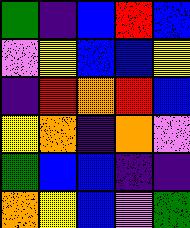[["green", "indigo", "blue", "red", "blue"], ["violet", "yellow", "blue", "blue", "yellow"], ["indigo", "red", "orange", "red", "blue"], ["yellow", "orange", "indigo", "orange", "violet"], ["green", "blue", "blue", "indigo", "indigo"], ["orange", "yellow", "blue", "violet", "green"]]